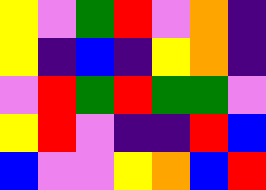[["yellow", "violet", "green", "red", "violet", "orange", "indigo"], ["yellow", "indigo", "blue", "indigo", "yellow", "orange", "indigo"], ["violet", "red", "green", "red", "green", "green", "violet"], ["yellow", "red", "violet", "indigo", "indigo", "red", "blue"], ["blue", "violet", "violet", "yellow", "orange", "blue", "red"]]